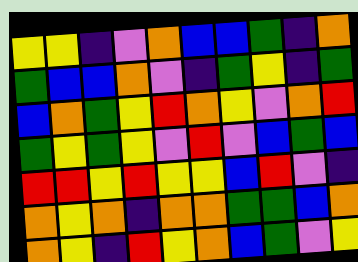[["yellow", "yellow", "indigo", "violet", "orange", "blue", "blue", "green", "indigo", "orange"], ["green", "blue", "blue", "orange", "violet", "indigo", "green", "yellow", "indigo", "green"], ["blue", "orange", "green", "yellow", "red", "orange", "yellow", "violet", "orange", "red"], ["green", "yellow", "green", "yellow", "violet", "red", "violet", "blue", "green", "blue"], ["red", "red", "yellow", "red", "yellow", "yellow", "blue", "red", "violet", "indigo"], ["orange", "yellow", "orange", "indigo", "orange", "orange", "green", "green", "blue", "orange"], ["orange", "yellow", "indigo", "red", "yellow", "orange", "blue", "green", "violet", "yellow"]]